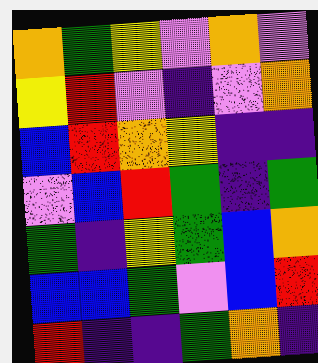[["orange", "green", "yellow", "violet", "orange", "violet"], ["yellow", "red", "violet", "indigo", "violet", "orange"], ["blue", "red", "orange", "yellow", "indigo", "indigo"], ["violet", "blue", "red", "green", "indigo", "green"], ["green", "indigo", "yellow", "green", "blue", "orange"], ["blue", "blue", "green", "violet", "blue", "red"], ["red", "indigo", "indigo", "green", "orange", "indigo"]]